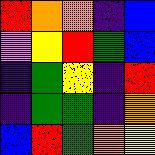[["red", "orange", "orange", "indigo", "blue"], ["violet", "yellow", "red", "green", "blue"], ["indigo", "green", "yellow", "indigo", "red"], ["indigo", "green", "green", "indigo", "orange"], ["blue", "red", "green", "orange", "yellow"]]